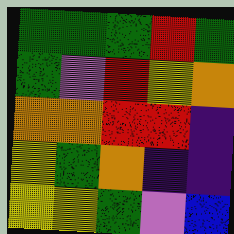[["green", "green", "green", "red", "green"], ["green", "violet", "red", "yellow", "orange"], ["orange", "orange", "red", "red", "indigo"], ["yellow", "green", "orange", "indigo", "indigo"], ["yellow", "yellow", "green", "violet", "blue"]]